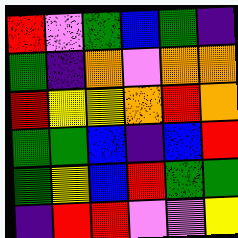[["red", "violet", "green", "blue", "green", "indigo"], ["green", "indigo", "orange", "violet", "orange", "orange"], ["red", "yellow", "yellow", "orange", "red", "orange"], ["green", "green", "blue", "indigo", "blue", "red"], ["green", "yellow", "blue", "red", "green", "green"], ["indigo", "red", "red", "violet", "violet", "yellow"]]